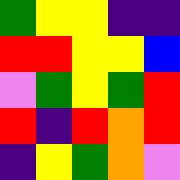[["green", "yellow", "yellow", "indigo", "indigo"], ["red", "red", "yellow", "yellow", "blue"], ["violet", "green", "yellow", "green", "red"], ["red", "indigo", "red", "orange", "red"], ["indigo", "yellow", "green", "orange", "violet"]]